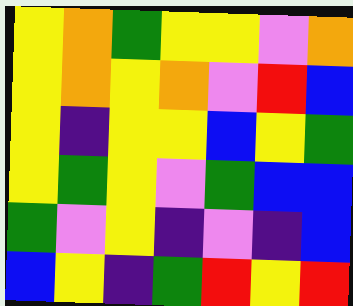[["yellow", "orange", "green", "yellow", "yellow", "violet", "orange"], ["yellow", "orange", "yellow", "orange", "violet", "red", "blue"], ["yellow", "indigo", "yellow", "yellow", "blue", "yellow", "green"], ["yellow", "green", "yellow", "violet", "green", "blue", "blue"], ["green", "violet", "yellow", "indigo", "violet", "indigo", "blue"], ["blue", "yellow", "indigo", "green", "red", "yellow", "red"]]